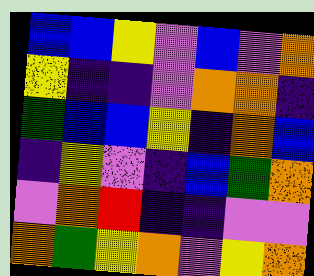[["blue", "blue", "yellow", "violet", "blue", "violet", "orange"], ["yellow", "indigo", "indigo", "violet", "orange", "orange", "indigo"], ["green", "blue", "blue", "yellow", "indigo", "orange", "blue"], ["indigo", "yellow", "violet", "indigo", "blue", "green", "orange"], ["violet", "orange", "red", "indigo", "indigo", "violet", "violet"], ["orange", "green", "yellow", "orange", "violet", "yellow", "orange"]]